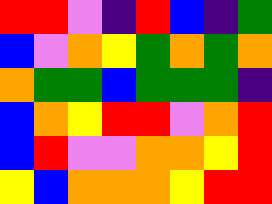[["red", "red", "violet", "indigo", "red", "blue", "indigo", "green"], ["blue", "violet", "orange", "yellow", "green", "orange", "green", "orange"], ["orange", "green", "green", "blue", "green", "green", "green", "indigo"], ["blue", "orange", "yellow", "red", "red", "violet", "orange", "red"], ["blue", "red", "violet", "violet", "orange", "orange", "yellow", "red"], ["yellow", "blue", "orange", "orange", "orange", "yellow", "red", "red"]]